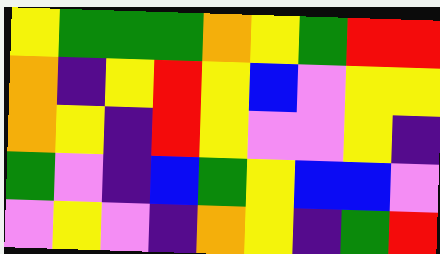[["yellow", "green", "green", "green", "orange", "yellow", "green", "red", "red"], ["orange", "indigo", "yellow", "red", "yellow", "blue", "violet", "yellow", "yellow"], ["orange", "yellow", "indigo", "red", "yellow", "violet", "violet", "yellow", "indigo"], ["green", "violet", "indigo", "blue", "green", "yellow", "blue", "blue", "violet"], ["violet", "yellow", "violet", "indigo", "orange", "yellow", "indigo", "green", "red"]]